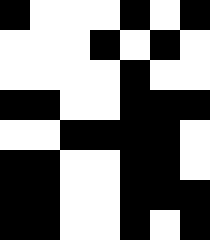[["black", "white", "white", "white", "black", "white", "black"], ["white", "white", "white", "black", "white", "black", "white"], ["white", "white", "white", "white", "black", "white", "white"], ["black", "black", "white", "white", "black", "black", "black"], ["white", "white", "black", "black", "black", "black", "white"], ["black", "black", "white", "white", "black", "black", "white"], ["black", "black", "white", "white", "black", "black", "black"], ["black", "black", "white", "white", "black", "white", "black"]]